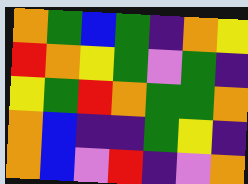[["orange", "green", "blue", "green", "indigo", "orange", "yellow"], ["red", "orange", "yellow", "green", "violet", "green", "indigo"], ["yellow", "green", "red", "orange", "green", "green", "orange"], ["orange", "blue", "indigo", "indigo", "green", "yellow", "indigo"], ["orange", "blue", "violet", "red", "indigo", "violet", "orange"]]